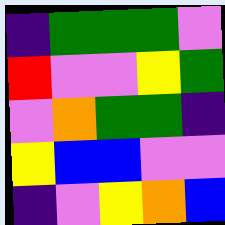[["indigo", "green", "green", "green", "violet"], ["red", "violet", "violet", "yellow", "green"], ["violet", "orange", "green", "green", "indigo"], ["yellow", "blue", "blue", "violet", "violet"], ["indigo", "violet", "yellow", "orange", "blue"]]